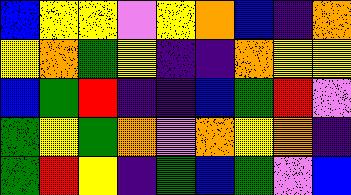[["blue", "yellow", "yellow", "violet", "yellow", "orange", "blue", "indigo", "orange"], ["yellow", "orange", "green", "yellow", "indigo", "indigo", "orange", "yellow", "yellow"], ["blue", "green", "red", "indigo", "indigo", "blue", "green", "red", "violet"], ["green", "yellow", "green", "orange", "violet", "orange", "yellow", "orange", "indigo"], ["green", "red", "yellow", "indigo", "green", "blue", "green", "violet", "blue"]]